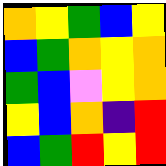[["orange", "yellow", "green", "blue", "yellow"], ["blue", "green", "orange", "yellow", "orange"], ["green", "blue", "violet", "yellow", "orange"], ["yellow", "blue", "orange", "indigo", "red"], ["blue", "green", "red", "yellow", "red"]]